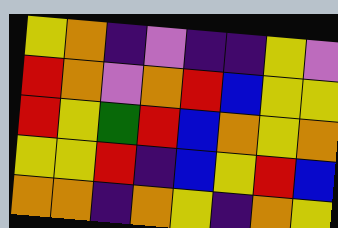[["yellow", "orange", "indigo", "violet", "indigo", "indigo", "yellow", "violet"], ["red", "orange", "violet", "orange", "red", "blue", "yellow", "yellow"], ["red", "yellow", "green", "red", "blue", "orange", "yellow", "orange"], ["yellow", "yellow", "red", "indigo", "blue", "yellow", "red", "blue"], ["orange", "orange", "indigo", "orange", "yellow", "indigo", "orange", "yellow"]]